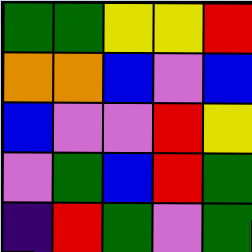[["green", "green", "yellow", "yellow", "red"], ["orange", "orange", "blue", "violet", "blue"], ["blue", "violet", "violet", "red", "yellow"], ["violet", "green", "blue", "red", "green"], ["indigo", "red", "green", "violet", "green"]]